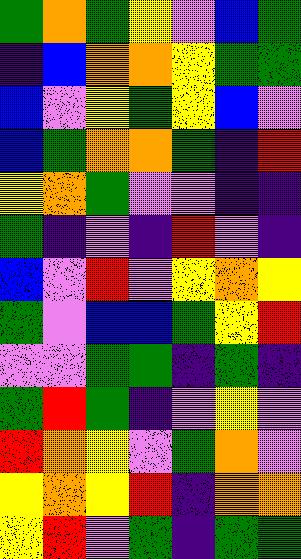[["green", "orange", "green", "yellow", "violet", "blue", "green"], ["indigo", "blue", "orange", "orange", "yellow", "green", "green"], ["blue", "violet", "yellow", "green", "yellow", "blue", "violet"], ["blue", "green", "orange", "orange", "green", "indigo", "red"], ["yellow", "orange", "green", "violet", "violet", "indigo", "indigo"], ["green", "indigo", "violet", "indigo", "red", "violet", "indigo"], ["blue", "violet", "red", "violet", "yellow", "orange", "yellow"], ["green", "violet", "blue", "blue", "green", "yellow", "red"], ["violet", "violet", "green", "green", "indigo", "green", "indigo"], ["green", "red", "green", "indigo", "violet", "yellow", "violet"], ["red", "orange", "yellow", "violet", "green", "orange", "violet"], ["yellow", "orange", "yellow", "red", "indigo", "orange", "orange"], ["yellow", "red", "violet", "green", "indigo", "green", "green"]]